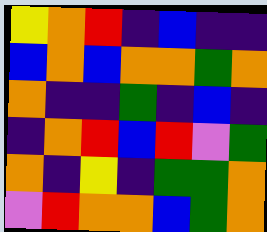[["yellow", "orange", "red", "indigo", "blue", "indigo", "indigo"], ["blue", "orange", "blue", "orange", "orange", "green", "orange"], ["orange", "indigo", "indigo", "green", "indigo", "blue", "indigo"], ["indigo", "orange", "red", "blue", "red", "violet", "green"], ["orange", "indigo", "yellow", "indigo", "green", "green", "orange"], ["violet", "red", "orange", "orange", "blue", "green", "orange"]]